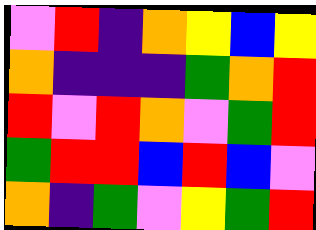[["violet", "red", "indigo", "orange", "yellow", "blue", "yellow"], ["orange", "indigo", "indigo", "indigo", "green", "orange", "red"], ["red", "violet", "red", "orange", "violet", "green", "red"], ["green", "red", "red", "blue", "red", "blue", "violet"], ["orange", "indigo", "green", "violet", "yellow", "green", "red"]]